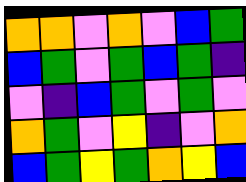[["orange", "orange", "violet", "orange", "violet", "blue", "green"], ["blue", "green", "violet", "green", "blue", "green", "indigo"], ["violet", "indigo", "blue", "green", "violet", "green", "violet"], ["orange", "green", "violet", "yellow", "indigo", "violet", "orange"], ["blue", "green", "yellow", "green", "orange", "yellow", "blue"]]